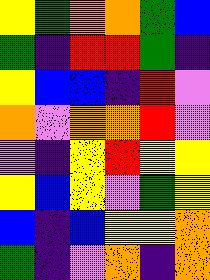[["yellow", "green", "orange", "orange", "green", "blue"], ["green", "indigo", "red", "red", "green", "indigo"], ["yellow", "blue", "blue", "indigo", "red", "violet"], ["orange", "violet", "orange", "orange", "red", "violet"], ["violet", "indigo", "yellow", "red", "yellow", "yellow"], ["yellow", "blue", "yellow", "violet", "green", "yellow"], ["blue", "indigo", "blue", "yellow", "yellow", "orange"], ["green", "indigo", "violet", "orange", "indigo", "orange"]]